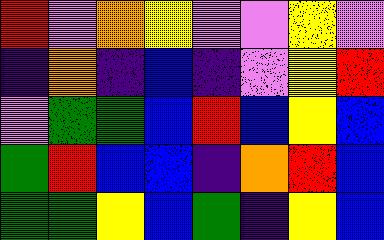[["red", "violet", "orange", "yellow", "violet", "violet", "yellow", "violet"], ["indigo", "orange", "indigo", "blue", "indigo", "violet", "yellow", "red"], ["violet", "green", "green", "blue", "red", "blue", "yellow", "blue"], ["green", "red", "blue", "blue", "indigo", "orange", "red", "blue"], ["green", "green", "yellow", "blue", "green", "indigo", "yellow", "blue"]]